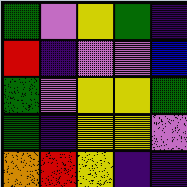[["green", "violet", "yellow", "green", "indigo"], ["red", "indigo", "violet", "violet", "blue"], ["green", "violet", "yellow", "yellow", "green"], ["green", "indigo", "yellow", "yellow", "violet"], ["orange", "red", "yellow", "indigo", "indigo"]]